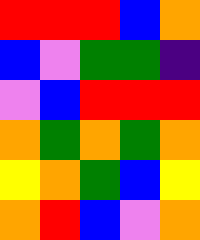[["red", "red", "red", "blue", "orange"], ["blue", "violet", "green", "green", "indigo"], ["violet", "blue", "red", "red", "red"], ["orange", "green", "orange", "green", "orange"], ["yellow", "orange", "green", "blue", "yellow"], ["orange", "red", "blue", "violet", "orange"]]